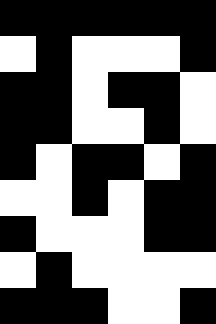[["black", "black", "black", "black", "black", "black"], ["white", "black", "white", "white", "white", "black"], ["black", "black", "white", "black", "black", "white"], ["black", "black", "white", "white", "black", "white"], ["black", "white", "black", "black", "white", "black"], ["white", "white", "black", "white", "black", "black"], ["black", "white", "white", "white", "black", "black"], ["white", "black", "white", "white", "white", "white"], ["black", "black", "black", "white", "white", "black"]]